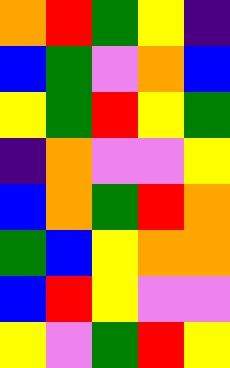[["orange", "red", "green", "yellow", "indigo"], ["blue", "green", "violet", "orange", "blue"], ["yellow", "green", "red", "yellow", "green"], ["indigo", "orange", "violet", "violet", "yellow"], ["blue", "orange", "green", "red", "orange"], ["green", "blue", "yellow", "orange", "orange"], ["blue", "red", "yellow", "violet", "violet"], ["yellow", "violet", "green", "red", "yellow"]]